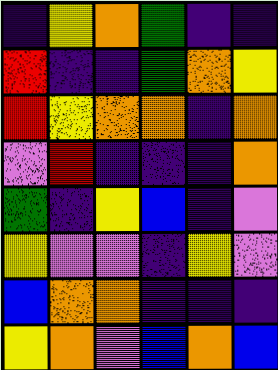[["indigo", "yellow", "orange", "green", "indigo", "indigo"], ["red", "indigo", "indigo", "green", "orange", "yellow"], ["red", "yellow", "orange", "orange", "indigo", "orange"], ["violet", "red", "indigo", "indigo", "indigo", "orange"], ["green", "indigo", "yellow", "blue", "indigo", "violet"], ["yellow", "violet", "violet", "indigo", "yellow", "violet"], ["blue", "orange", "orange", "indigo", "indigo", "indigo"], ["yellow", "orange", "violet", "blue", "orange", "blue"]]